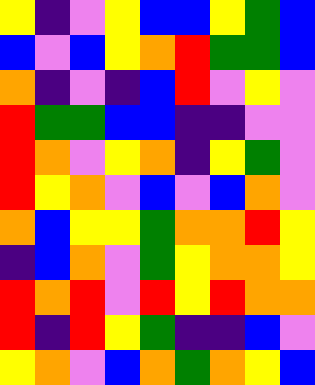[["yellow", "indigo", "violet", "yellow", "blue", "blue", "yellow", "green", "blue"], ["blue", "violet", "blue", "yellow", "orange", "red", "green", "green", "blue"], ["orange", "indigo", "violet", "indigo", "blue", "red", "violet", "yellow", "violet"], ["red", "green", "green", "blue", "blue", "indigo", "indigo", "violet", "violet"], ["red", "orange", "violet", "yellow", "orange", "indigo", "yellow", "green", "violet"], ["red", "yellow", "orange", "violet", "blue", "violet", "blue", "orange", "violet"], ["orange", "blue", "yellow", "yellow", "green", "orange", "orange", "red", "yellow"], ["indigo", "blue", "orange", "violet", "green", "yellow", "orange", "orange", "yellow"], ["red", "orange", "red", "violet", "red", "yellow", "red", "orange", "orange"], ["red", "indigo", "red", "yellow", "green", "indigo", "indigo", "blue", "violet"], ["yellow", "orange", "violet", "blue", "orange", "green", "orange", "yellow", "blue"]]